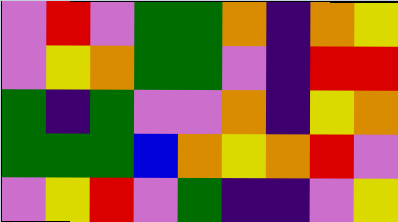[["violet", "red", "violet", "green", "green", "orange", "indigo", "orange", "yellow"], ["violet", "yellow", "orange", "green", "green", "violet", "indigo", "red", "red"], ["green", "indigo", "green", "violet", "violet", "orange", "indigo", "yellow", "orange"], ["green", "green", "green", "blue", "orange", "yellow", "orange", "red", "violet"], ["violet", "yellow", "red", "violet", "green", "indigo", "indigo", "violet", "yellow"]]